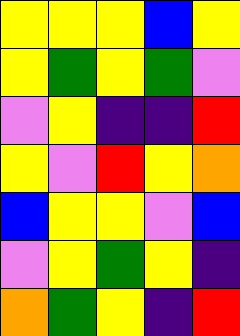[["yellow", "yellow", "yellow", "blue", "yellow"], ["yellow", "green", "yellow", "green", "violet"], ["violet", "yellow", "indigo", "indigo", "red"], ["yellow", "violet", "red", "yellow", "orange"], ["blue", "yellow", "yellow", "violet", "blue"], ["violet", "yellow", "green", "yellow", "indigo"], ["orange", "green", "yellow", "indigo", "red"]]